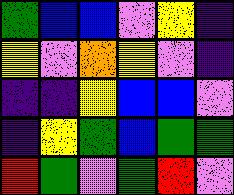[["green", "blue", "blue", "violet", "yellow", "indigo"], ["yellow", "violet", "orange", "yellow", "violet", "indigo"], ["indigo", "indigo", "yellow", "blue", "blue", "violet"], ["indigo", "yellow", "green", "blue", "green", "green"], ["red", "green", "violet", "green", "red", "violet"]]